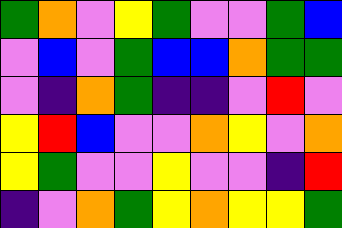[["green", "orange", "violet", "yellow", "green", "violet", "violet", "green", "blue"], ["violet", "blue", "violet", "green", "blue", "blue", "orange", "green", "green"], ["violet", "indigo", "orange", "green", "indigo", "indigo", "violet", "red", "violet"], ["yellow", "red", "blue", "violet", "violet", "orange", "yellow", "violet", "orange"], ["yellow", "green", "violet", "violet", "yellow", "violet", "violet", "indigo", "red"], ["indigo", "violet", "orange", "green", "yellow", "orange", "yellow", "yellow", "green"]]